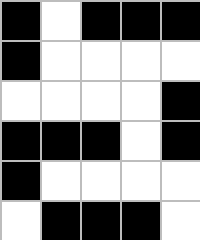[["black", "white", "black", "black", "black"], ["black", "white", "white", "white", "white"], ["white", "white", "white", "white", "black"], ["black", "black", "black", "white", "black"], ["black", "white", "white", "white", "white"], ["white", "black", "black", "black", "white"]]